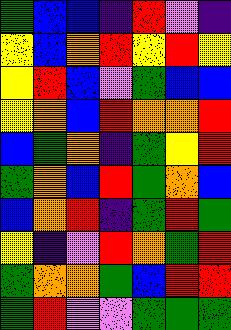[["green", "blue", "blue", "indigo", "red", "violet", "indigo"], ["yellow", "blue", "orange", "red", "yellow", "red", "yellow"], ["yellow", "red", "blue", "violet", "green", "blue", "blue"], ["yellow", "orange", "blue", "red", "orange", "orange", "red"], ["blue", "green", "orange", "indigo", "green", "yellow", "red"], ["green", "orange", "blue", "red", "green", "orange", "blue"], ["blue", "orange", "red", "indigo", "green", "red", "green"], ["yellow", "indigo", "violet", "red", "orange", "green", "red"], ["green", "orange", "orange", "green", "blue", "red", "red"], ["green", "red", "violet", "violet", "green", "green", "green"]]